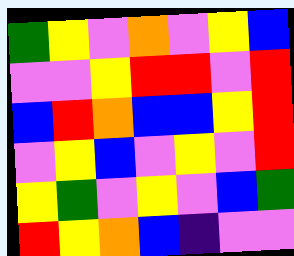[["green", "yellow", "violet", "orange", "violet", "yellow", "blue"], ["violet", "violet", "yellow", "red", "red", "violet", "red"], ["blue", "red", "orange", "blue", "blue", "yellow", "red"], ["violet", "yellow", "blue", "violet", "yellow", "violet", "red"], ["yellow", "green", "violet", "yellow", "violet", "blue", "green"], ["red", "yellow", "orange", "blue", "indigo", "violet", "violet"]]